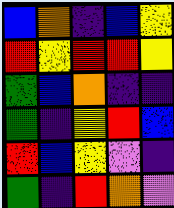[["blue", "orange", "indigo", "blue", "yellow"], ["red", "yellow", "red", "red", "yellow"], ["green", "blue", "orange", "indigo", "indigo"], ["green", "indigo", "yellow", "red", "blue"], ["red", "blue", "yellow", "violet", "indigo"], ["green", "indigo", "red", "orange", "violet"]]